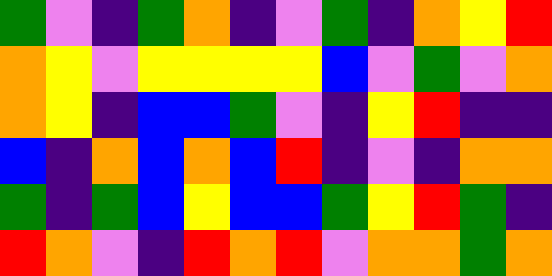[["green", "violet", "indigo", "green", "orange", "indigo", "violet", "green", "indigo", "orange", "yellow", "red"], ["orange", "yellow", "violet", "yellow", "yellow", "yellow", "yellow", "blue", "violet", "green", "violet", "orange"], ["orange", "yellow", "indigo", "blue", "blue", "green", "violet", "indigo", "yellow", "red", "indigo", "indigo"], ["blue", "indigo", "orange", "blue", "orange", "blue", "red", "indigo", "violet", "indigo", "orange", "orange"], ["green", "indigo", "green", "blue", "yellow", "blue", "blue", "green", "yellow", "red", "green", "indigo"], ["red", "orange", "violet", "indigo", "red", "orange", "red", "violet", "orange", "orange", "green", "orange"]]